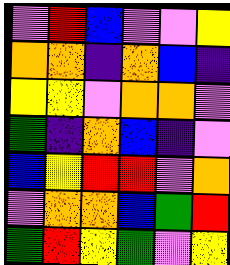[["violet", "red", "blue", "violet", "violet", "yellow"], ["orange", "orange", "indigo", "orange", "blue", "indigo"], ["yellow", "yellow", "violet", "orange", "orange", "violet"], ["green", "indigo", "orange", "blue", "indigo", "violet"], ["blue", "yellow", "red", "red", "violet", "orange"], ["violet", "orange", "orange", "blue", "green", "red"], ["green", "red", "yellow", "green", "violet", "yellow"]]